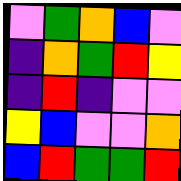[["violet", "green", "orange", "blue", "violet"], ["indigo", "orange", "green", "red", "yellow"], ["indigo", "red", "indigo", "violet", "violet"], ["yellow", "blue", "violet", "violet", "orange"], ["blue", "red", "green", "green", "red"]]